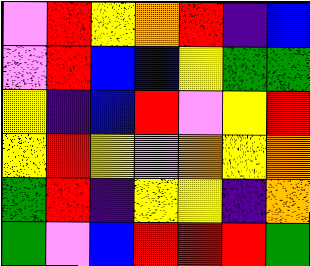[["violet", "red", "yellow", "orange", "red", "indigo", "blue"], ["violet", "red", "blue", "blue", "yellow", "green", "green"], ["yellow", "indigo", "blue", "red", "violet", "yellow", "red"], ["yellow", "red", "yellow", "violet", "orange", "yellow", "orange"], ["green", "red", "indigo", "yellow", "yellow", "indigo", "orange"], ["green", "violet", "blue", "red", "red", "red", "green"]]